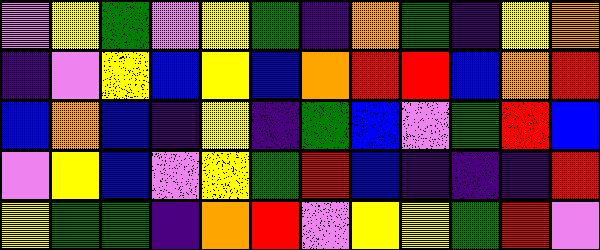[["violet", "yellow", "green", "violet", "yellow", "green", "indigo", "orange", "green", "indigo", "yellow", "orange"], ["indigo", "violet", "yellow", "blue", "yellow", "blue", "orange", "red", "red", "blue", "orange", "red"], ["blue", "orange", "blue", "indigo", "yellow", "indigo", "green", "blue", "violet", "green", "red", "blue"], ["violet", "yellow", "blue", "violet", "yellow", "green", "red", "blue", "indigo", "indigo", "indigo", "red"], ["yellow", "green", "green", "indigo", "orange", "red", "violet", "yellow", "yellow", "green", "red", "violet"]]